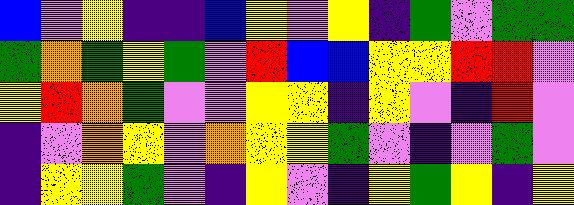[["blue", "violet", "yellow", "indigo", "indigo", "blue", "yellow", "violet", "yellow", "indigo", "green", "violet", "green", "green"], ["green", "orange", "green", "yellow", "green", "violet", "red", "blue", "blue", "yellow", "yellow", "red", "red", "violet"], ["yellow", "red", "orange", "green", "violet", "violet", "yellow", "yellow", "indigo", "yellow", "violet", "indigo", "red", "violet"], ["indigo", "violet", "orange", "yellow", "violet", "orange", "yellow", "yellow", "green", "violet", "indigo", "violet", "green", "violet"], ["indigo", "yellow", "yellow", "green", "violet", "indigo", "yellow", "violet", "indigo", "yellow", "green", "yellow", "indigo", "yellow"]]